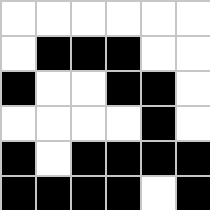[["white", "white", "white", "white", "white", "white"], ["white", "black", "black", "black", "white", "white"], ["black", "white", "white", "black", "black", "white"], ["white", "white", "white", "white", "black", "white"], ["black", "white", "black", "black", "black", "black"], ["black", "black", "black", "black", "white", "black"]]